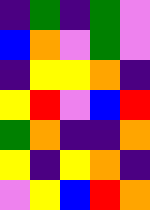[["indigo", "green", "indigo", "green", "violet"], ["blue", "orange", "violet", "green", "violet"], ["indigo", "yellow", "yellow", "orange", "indigo"], ["yellow", "red", "violet", "blue", "red"], ["green", "orange", "indigo", "indigo", "orange"], ["yellow", "indigo", "yellow", "orange", "indigo"], ["violet", "yellow", "blue", "red", "orange"]]